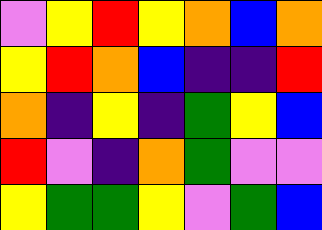[["violet", "yellow", "red", "yellow", "orange", "blue", "orange"], ["yellow", "red", "orange", "blue", "indigo", "indigo", "red"], ["orange", "indigo", "yellow", "indigo", "green", "yellow", "blue"], ["red", "violet", "indigo", "orange", "green", "violet", "violet"], ["yellow", "green", "green", "yellow", "violet", "green", "blue"]]